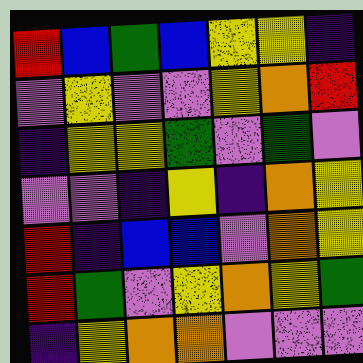[["red", "blue", "green", "blue", "yellow", "yellow", "indigo"], ["violet", "yellow", "violet", "violet", "yellow", "orange", "red"], ["indigo", "yellow", "yellow", "green", "violet", "green", "violet"], ["violet", "violet", "indigo", "yellow", "indigo", "orange", "yellow"], ["red", "indigo", "blue", "blue", "violet", "orange", "yellow"], ["red", "green", "violet", "yellow", "orange", "yellow", "green"], ["indigo", "yellow", "orange", "orange", "violet", "violet", "violet"]]